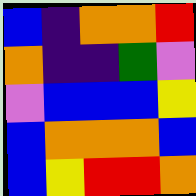[["blue", "indigo", "orange", "orange", "red"], ["orange", "indigo", "indigo", "green", "violet"], ["violet", "blue", "blue", "blue", "yellow"], ["blue", "orange", "orange", "orange", "blue"], ["blue", "yellow", "red", "red", "orange"]]